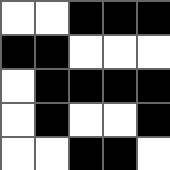[["white", "white", "black", "black", "black"], ["black", "black", "white", "white", "white"], ["white", "black", "black", "black", "black"], ["white", "black", "white", "white", "black"], ["white", "white", "black", "black", "white"]]